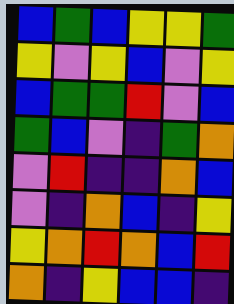[["blue", "green", "blue", "yellow", "yellow", "green"], ["yellow", "violet", "yellow", "blue", "violet", "yellow"], ["blue", "green", "green", "red", "violet", "blue"], ["green", "blue", "violet", "indigo", "green", "orange"], ["violet", "red", "indigo", "indigo", "orange", "blue"], ["violet", "indigo", "orange", "blue", "indigo", "yellow"], ["yellow", "orange", "red", "orange", "blue", "red"], ["orange", "indigo", "yellow", "blue", "blue", "indigo"]]